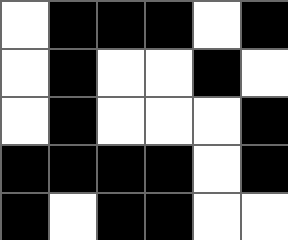[["white", "black", "black", "black", "white", "black"], ["white", "black", "white", "white", "black", "white"], ["white", "black", "white", "white", "white", "black"], ["black", "black", "black", "black", "white", "black"], ["black", "white", "black", "black", "white", "white"]]